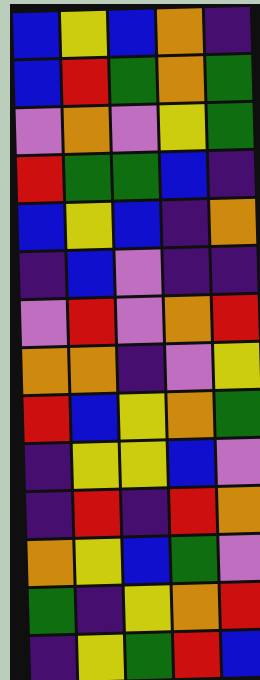[["blue", "yellow", "blue", "orange", "indigo"], ["blue", "red", "green", "orange", "green"], ["violet", "orange", "violet", "yellow", "green"], ["red", "green", "green", "blue", "indigo"], ["blue", "yellow", "blue", "indigo", "orange"], ["indigo", "blue", "violet", "indigo", "indigo"], ["violet", "red", "violet", "orange", "red"], ["orange", "orange", "indigo", "violet", "yellow"], ["red", "blue", "yellow", "orange", "green"], ["indigo", "yellow", "yellow", "blue", "violet"], ["indigo", "red", "indigo", "red", "orange"], ["orange", "yellow", "blue", "green", "violet"], ["green", "indigo", "yellow", "orange", "red"], ["indigo", "yellow", "green", "red", "blue"]]